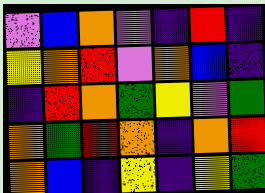[["violet", "blue", "orange", "violet", "indigo", "red", "indigo"], ["yellow", "orange", "red", "violet", "orange", "blue", "indigo"], ["indigo", "red", "orange", "green", "yellow", "violet", "green"], ["orange", "green", "red", "orange", "indigo", "orange", "red"], ["orange", "blue", "indigo", "yellow", "indigo", "yellow", "green"]]